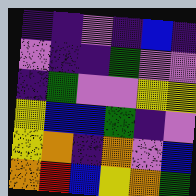[["indigo", "indigo", "violet", "indigo", "blue", "indigo"], ["violet", "indigo", "indigo", "green", "violet", "violet"], ["indigo", "green", "violet", "violet", "yellow", "yellow"], ["yellow", "blue", "blue", "green", "indigo", "violet"], ["yellow", "orange", "indigo", "orange", "violet", "blue"], ["orange", "red", "blue", "yellow", "orange", "green"]]